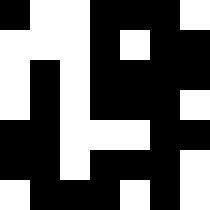[["black", "white", "white", "black", "black", "black", "white"], ["white", "white", "white", "black", "white", "black", "black"], ["white", "black", "white", "black", "black", "black", "black"], ["white", "black", "white", "black", "black", "black", "white"], ["black", "black", "white", "white", "white", "black", "black"], ["black", "black", "white", "black", "black", "black", "white"], ["white", "black", "black", "black", "white", "black", "white"]]